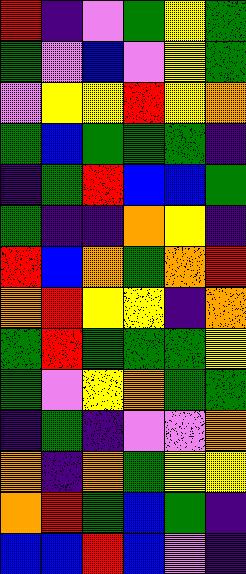[["red", "indigo", "violet", "green", "yellow", "green"], ["green", "violet", "blue", "violet", "yellow", "green"], ["violet", "yellow", "yellow", "red", "yellow", "orange"], ["green", "blue", "green", "green", "green", "indigo"], ["indigo", "green", "red", "blue", "blue", "green"], ["green", "indigo", "indigo", "orange", "yellow", "indigo"], ["red", "blue", "orange", "green", "orange", "red"], ["orange", "red", "yellow", "yellow", "indigo", "orange"], ["green", "red", "green", "green", "green", "yellow"], ["green", "violet", "yellow", "orange", "green", "green"], ["indigo", "green", "indigo", "violet", "violet", "orange"], ["orange", "indigo", "orange", "green", "yellow", "yellow"], ["orange", "red", "green", "blue", "green", "indigo"], ["blue", "blue", "red", "blue", "violet", "indigo"]]